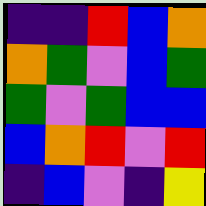[["indigo", "indigo", "red", "blue", "orange"], ["orange", "green", "violet", "blue", "green"], ["green", "violet", "green", "blue", "blue"], ["blue", "orange", "red", "violet", "red"], ["indigo", "blue", "violet", "indigo", "yellow"]]